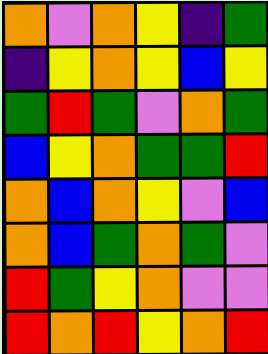[["orange", "violet", "orange", "yellow", "indigo", "green"], ["indigo", "yellow", "orange", "yellow", "blue", "yellow"], ["green", "red", "green", "violet", "orange", "green"], ["blue", "yellow", "orange", "green", "green", "red"], ["orange", "blue", "orange", "yellow", "violet", "blue"], ["orange", "blue", "green", "orange", "green", "violet"], ["red", "green", "yellow", "orange", "violet", "violet"], ["red", "orange", "red", "yellow", "orange", "red"]]